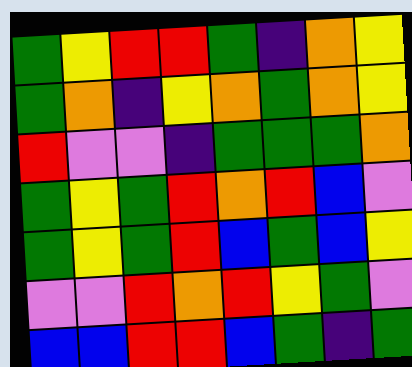[["green", "yellow", "red", "red", "green", "indigo", "orange", "yellow"], ["green", "orange", "indigo", "yellow", "orange", "green", "orange", "yellow"], ["red", "violet", "violet", "indigo", "green", "green", "green", "orange"], ["green", "yellow", "green", "red", "orange", "red", "blue", "violet"], ["green", "yellow", "green", "red", "blue", "green", "blue", "yellow"], ["violet", "violet", "red", "orange", "red", "yellow", "green", "violet"], ["blue", "blue", "red", "red", "blue", "green", "indigo", "green"]]